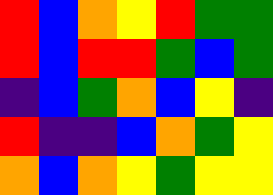[["red", "blue", "orange", "yellow", "red", "green", "green"], ["red", "blue", "red", "red", "green", "blue", "green"], ["indigo", "blue", "green", "orange", "blue", "yellow", "indigo"], ["red", "indigo", "indigo", "blue", "orange", "green", "yellow"], ["orange", "blue", "orange", "yellow", "green", "yellow", "yellow"]]